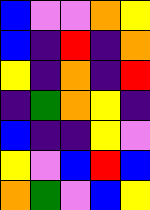[["blue", "violet", "violet", "orange", "yellow"], ["blue", "indigo", "red", "indigo", "orange"], ["yellow", "indigo", "orange", "indigo", "red"], ["indigo", "green", "orange", "yellow", "indigo"], ["blue", "indigo", "indigo", "yellow", "violet"], ["yellow", "violet", "blue", "red", "blue"], ["orange", "green", "violet", "blue", "yellow"]]